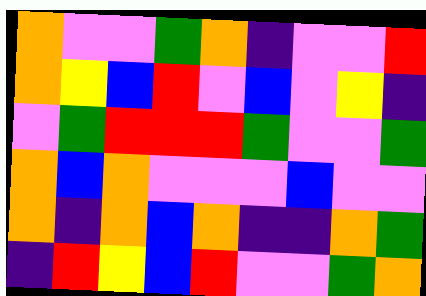[["orange", "violet", "violet", "green", "orange", "indigo", "violet", "violet", "red"], ["orange", "yellow", "blue", "red", "violet", "blue", "violet", "yellow", "indigo"], ["violet", "green", "red", "red", "red", "green", "violet", "violet", "green"], ["orange", "blue", "orange", "violet", "violet", "violet", "blue", "violet", "violet"], ["orange", "indigo", "orange", "blue", "orange", "indigo", "indigo", "orange", "green"], ["indigo", "red", "yellow", "blue", "red", "violet", "violet", "green", "orange"]]